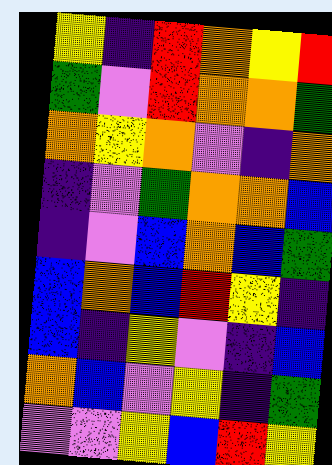[["yellow", "indigo", "red", "orange", "yellow", "red"], ["green", "violet", "red", "orange", "orange", "green"], ["orange", "yellow", "orange", "violet", "indigo", "orange"], ["indigo", "violet", "green", "orange", "orange", "blue"], ["indigo", "violet", "blue", "orange", "blue", "green"], ["blue", "orange", "blue", "red", "yellow", "indigo"], ["blue", "indigo", "yellow", "violet", "indigo", "blue"], ["orange", "blue", "violet", "yellow", "indigo", "green"], ["violet", "violet", "yellow", "blue", "red", "yellow"]]